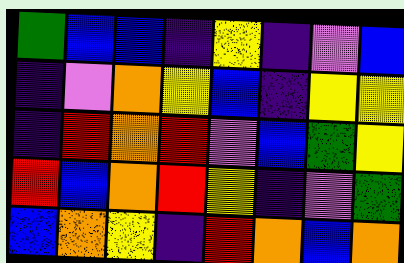[["green", "blue", "blue", "indigo", "yellow", "indigo", "violet", "blue"], ["indigo", "violet", "orange", "yellow", "blue", "indigo", "yellow", "yellow"], ["indigo", "red", "orange", "red", "violet", "blue", "green", "yellow"], ["red", "blue", "orange", "red", "yellow", "indigo", "violet", "green"], ["blue", "orange", "yellow", "indigo", "red", "orange", "blue", "orange"]]